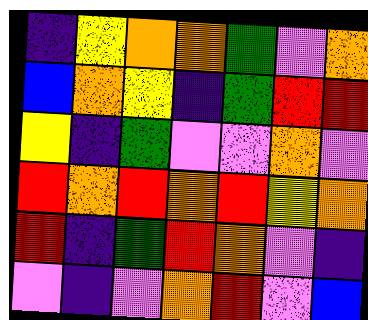[["indigo", "yellow", "orange", "orange", "green", "violet", "orange"], ["blue", "orange", "yellow", "indigo", "green", "red", "red"], ["yellow", "indigo", "green", "violet", "violet", "orange", "violet"], ["red", "orange", "red", "orange", "red", "yellow", "orange"], ["red", "indigo", "green", "red", "orange", "violet", "indigo"], ["violet", "indigo", "violet", "orange", "red", "violet", "blue"]]